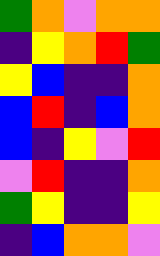[["green", "orange", "violet", "orange", "orange"], ["indigo", "yellow", "orange", "red", "green"], ["yellow", "blue", "indigo", "indigo", "orange"], ["blue", "red", "indigo", "blue", "orange"], ["blue", "indigo", "yellow", "violet", "red"], ["violet", "red", "indigo", "indigo", "orange"], ["green", "yellow", "indigo", "indigo", "yellow"], ["indigo", "blue", "orange", "orange", "violet"]]